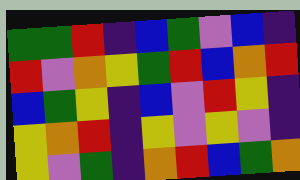[["green", "green", "red", "indigo", "blue", "green", "violet", "blue", "indigo"], ["red", "violet", "orange", "yellow", "green", "red", "blue", "orange", "red"], ["blue", "green", "yellow", "indigo", "blue", "violet", "red", "yellow", "indigo"], ["yellow", "orange", "red", "indigo", "yellow", "violet", "yellow", "violet", "indigo"], ["yellow", "violet", "green", "indigo", "orange", "red", "blue", "green", "orange"]]